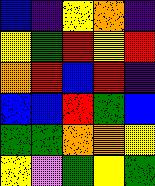[["blue", "indigo", "yellow", "orange", "indigo"], ["yellow", "green", "red", "yellow", "red"], ["orange", "red", "blue", "red", "indigo"], ["blue", "blue", "red", "green", "blue"], ["green", "green", "orange", "orange", "yellow"], ["yellow", "violet", "green", "yellow", "green"]]